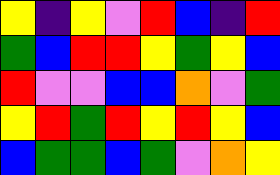[["yellow", "indigo", "yellow", "violet", "red", "blue", "indigo", "red"], ["green", "blue", "red", "red", "yellow", "green", "yellow", "blue"], ["red", "violet", "violet", "blue", "blue", "orange", "violet", "green"], ["yellow", "red", "green", "red", "yellow", "red", "yellow", "blue"], ["blue", "green", "green", "blue", "green", "violet", "orange", "yellow"]]